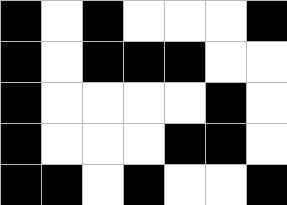[["black", "white", "black", "white", "white", "white", "black"], ["black", "white", "black", "black", "black", "white", "white"], ["black", "white", "white", "white", "white", "black", "white"], ["black", "white", "white", "white", "black", "black", "white"], ["black", "black", "white", "black", "white", "white", "black"]]